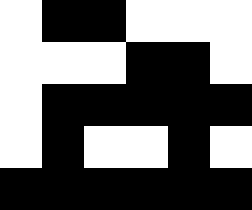[["white", "black", "black", "white", "white", "white"], ["white", "white", "white", "black", "black", "white"], ["white", "black", "black", "black", "black", "black"], ["white", "black", "white", "white", "black", "white"], ["black", "black", "black", "black", "black", "black"]]